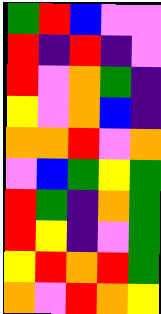[["green", "red", "blue", "violet", "violet"], ["red", "indigo", "red", "indigo", "violet"], ["red", "violet", "orange", "green", "indigo"], ["yellow", "violet", "orange", "blue", "indigo"], ["orange", "orange", "red", "violet", "orange"], ["violet", "blue", "green", "yellow", "green"], ["red", "green", "indigo", "orange", "green"], ["red", "yellow", "indigo", "violet", "green"], ["yellow", "red", "orange", "red", "green"], ["orange", "violet", "red", "orange", "yellow"]]